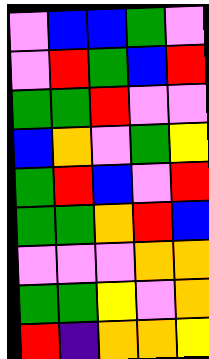[["violet", "blue", "blue", "green", "violet"], ["violet", "red", "green", "blue", "red"], ["green", "green", "red", "violet", "violet"], ["blue", "orange", "violet", "green", "yellow"], ["green", "red", "blue", "violet", "red"], ["green", "green", "orange", "red", "blue"], ["violet", "violet", "violet", "orange", "orange"], ["green", "green", "yellow", "violet", "orange"], ["red", "indigo", "orange", "orange", "yellow"]]